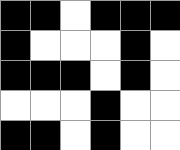[["black", "black", "white", "black", "black", "black"], ["black", "white", "white", "white", "black", "white"], ["black", "black", "black", "white", "black", "white"], ["white", "white", "white", "black", "white", "white"], ["black", "black", "white", "black", "white", "white"]]